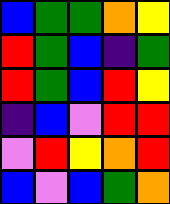[["blue", "green", "green", "orange", "yellow"], ["red", "green", "blue", "indigo", "green"], ["red", "green", "blue", "red", "yellow"], ["indigo", "blue", "violet", "red", "red"], ["violet", "red", "yellow", "orange", "red"], ["blue", "violet", "blue", "green", "orange"]]